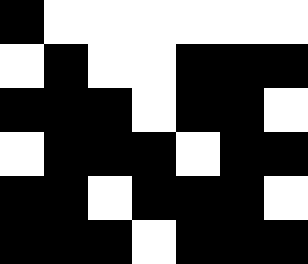[["black", "white", "white", "white", "white", "white", "white"], ["white", "black", "white", "white", "black", "black", "black"], ["black", "black", "black", "white", "black", "black", "white"], ["white", "black", "black", "black", "white", "black", "black"], ["black", "black", "white", "black", "black", "black", "white"], ["black", "black", "black", "white", "black", "black", "black"]]